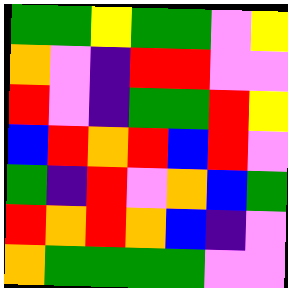[["green", "green", "yellow", "green", "green", "violet", "yellow"], ["orange", "violet", "indigo", "red", "red", "violet", "violet"], ["red", "violet", "indigo", "green", "green", "red", "yellow"], ["blue", "red", "orange", "red", "blue", "red", "violet"], ["green", "indigo", "red", "violet", "orange", "blue", "green"], ["red", "orange", "red", "orange", "blue", "indigo", "violet"], ["orange", "green", "green", "green", "green", "violet", "violet"]]